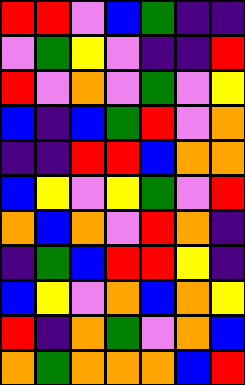[["red", "red", "violet", "blue", "green", "indigo", "indigo"], ["violet", "green", "yellow", "violet", "indigo", "indigo", "red"], ["red", "violet", "orange", "violet", "green", "violet", "yellow"], ["blue", "indigo", "blue", "green", "red", "violet", "orange"], ["indigo", "indigo", "red", "red", "blue", "orange", "orange"], ["blue", "yellow", "violet", "yellow", "green", "violet", "red"], ["orange", "blue", "orange", "violet", "red", "orange", "indigo"], ["indigo", "green", "blue", "red", "red", "yellow", "indigo"], ["blue", "yellow", "violet", "orange", "blue", "orange", "yellow"], ["red", "indigo", "orange", "green", "violet", "orange", "blue"], ["orange", "green", "orange", "orange", "orange", "blue", "red"]]